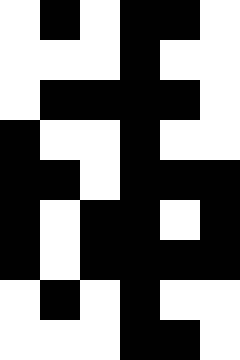[["white", "black", "white", "black", "black", "white"], ["white", "white", "white", "black", "white", "white"], ["white", "black", "black", "black", "black", "white"], ["black", "white", "white", "black", "white", "white"], ["black", "black", "white", "black", "black", "black"], ["black", "white", "black", "black", "white", "black"], ["black", "white", "black", "black", "black", "black"], ["white", "black", "white", "black", "white", "white"], ["white", "white", "white", "black", "black", "white"]]